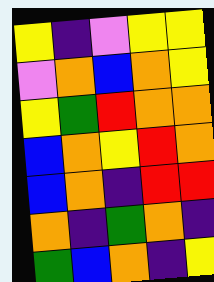[["yellow", "indigo", "violet", "yellow", "yellow"], ["violet", "orange", "blue", "orange", "yellow"], ["yellow", "green", "red", "orange", "orange"], ["blue", "orange", "yellow", "red", "orange"], ["blue", "orange", "indigo", "red", "red"], ["orange", "indigo", "green", "orange", "indigo"], ["green", "blue", "orange", "indigo", "yellow"]]